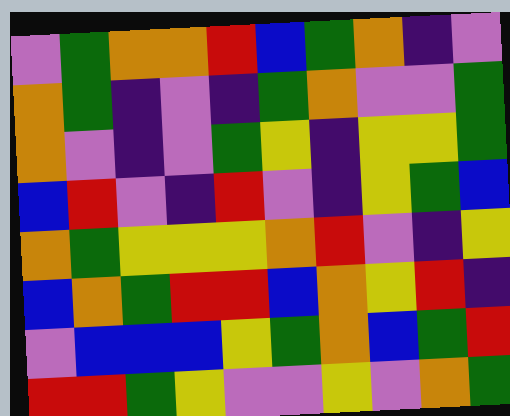[["violet", "green", "orange", "orange", "red", "blue", "green", "orange", "indigo", "violet"], ["orange", "green", "indigo", "violet", "indigo", "green", "orange", "violet", "violet", "green"], ["orange", "violet", "indigo", "violet", "green", "yellow", "indigo", "yellow", "yellow", "green"], ["blue", "red", "violet", "indigo", "red", "violet", "indigo", "yellow", "green", "blue"], ["orange", "green", "yellow", "yellow", "yellow", "orange", "red", "violet", "indigo", "yellow"], ["blue", "orange", "green", "red", "red", "blue", "orange", "yellow", "red", "indigo"], ["violet", "blue", "blue", "blue", "yellow", "green", "orange", "blue", "green", "red"], ["red", "red", "green", "yellow", "violet", "violet", "yellow", "violet", "orange", "green"]]